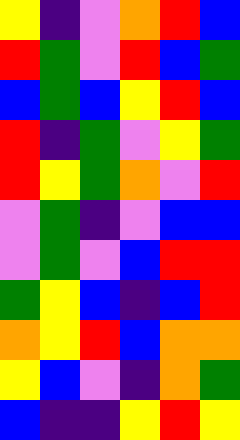[["yellow", "indigo", "violet", "orange", "red", "blue"], ["red", "green", "violet", "red", "blue", "green"], ["blue", "green", "blue", "yellow", "red", "blue"], ["red", "indigo", "green", "violet", "yellow", "green"], ["red", "yellow", "green", "orange", "violet", "red"], ["violet", "green", "indigo", "violet", "blue", "blue"], ["violet", "green", "violet", "blue", "red", "red"], ["green", "yellow", "blue", "indigo", "blue", "red"], ["orange", "yellow", "red", "blue", "orange", "orange"], ["yellow", "blue", "violet", "indigo", "orange", "green"], ["blue", "indigo", "indigo", "yellow", "red", "yellow"]]